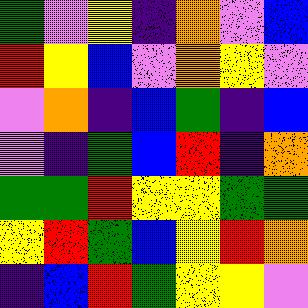[["green", "violet", "yellow", "indigo", "orange", "violet", "blue"], ["red", "yellow", "blue", "violet", "orange", "yellow", "violet"], ["violet", "orange", "indigo", "blue", "green", "indigo", "blue"], ["violet", "indigo", "green", "blue", "red", "indigo", "orange"], ["green", "green", "red", "yellow", "yellow", "green", "green"], ["yellow", "red", "green", "blue", "yellow", "red", "orange"], ["indigo", "blue", "red", "green", "yellow", "yellow", "violet"]]